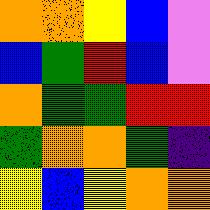[["orange", "orange", "yellow", "blue", "violet"], ["blue", "green", "red", "blue", "violet"], ["orange", "green", "green", "red", "red"], ["green", "orange", "orange", "green", "indigo"], ["yellow", "blue", "yellow", "orange", "orange"]]